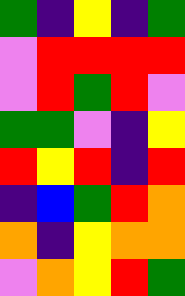[["green", "indigo", "yellow", "indigo", "green"], ["violet", "red", "red", "red", "red"], ["violet", "red", "green", "red", "violet"], ["green", "green", "violet", "indigo", "yellow"], ["red", "yellow", "red", "indigo", "red"], ["indigo", "blue", "green", "red", "orange"], ["orange", "indigo", "yellow", "orange", "orange"], ["violet", "orange", "yellow", "red", "green"]]